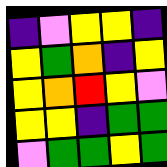[["indigo", "violet", "yellow", "yellow", "indigo"], ["yellow", "green", "orange", "indigo", "yellow"], ["yellow", "orange", "red", "yellow", "violet"], ["yellow", "yellow", "indigo", "green", "green"], ["violet", "green", "green", "yellow", "green"]]